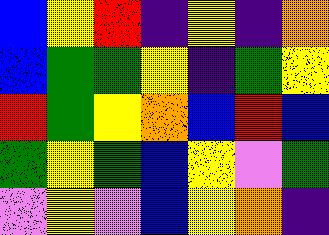[["blue", "yellow", "red", "indigo", "yellow", "indigo", "orange"], ["blue", "green", "green", "yellow", "indigo", "green", "yellow"], ["red", "green", "yellow", "orange", "blue", "red", "blue"], ["green", "yellow", "green", "blue", "yellow", "violet", "green"], ["violet", "yellow", "violet", "blue", "yellow", "orange", "indigo"]]